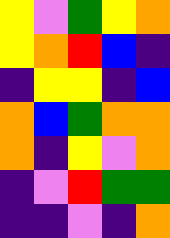[["yellow", "violet", "green", "yellow", "orange"], ["yellow", "orange", "red", "blue", "indigo"], ["indigo", "yellow", "yellow", "indigo", "blue"], ["orange", "blue", "green", "orange", "orange"], ["orange", "indigo", "yellow", "violet", "orange"], ["indigo", "violet", "red", "green", "green"], ["indigo", "indigo", "violet", "indigo", "orange"]]